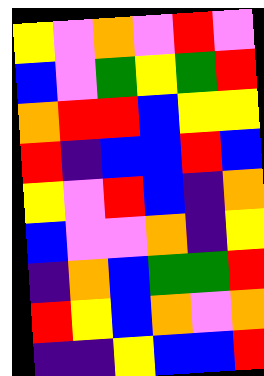[["yellow", "violet", "orange", "violet", "red", "violet"], ["blue", "violet", "green", "yellow", "green", "red"], ["orange", "red", "red", "blue", "yellow", "yellow"], ["red", "indigo", "blue", "blue", "red", "blue"], ["yellow", "violet", "red", "blue", "indigo", "orange"], ["blue", "violet", "violet", "orange", "indigo", "yellow"], ["indigo", "orange", "blue", "green", "green", "red"], ["red", "yellow", "blue", "orange", "violet", "orange"], ["indigo", "indigo", "yellow", "blue", "blue", "red"]]